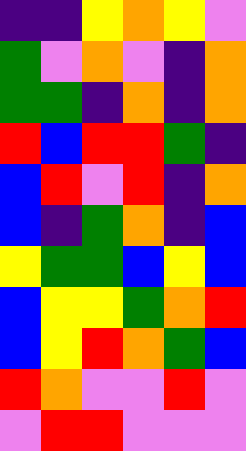[["indigo", "indigo", "yellow", "orange", "yellow", "violet"], ["green", "violet", "orange", "violet", "indigo", "orange"], ["green", "green", "indigo", "orange", "indigo", "orange"], ["red", "blue", "red", "red", "green", "indigo"], ["blue", "red", "violet", "red", "indigo", "orange"], ["blue", "indigo", "green", "orange", "indigo", "blue"], ["yellow", "green", "green", "blue", "yellow", "blue"], ["blue", "yellow", "yellow", "green", "orange", "red"], ["blue", "yellow", "red", "orange", "green", "blue"], ["red", "orange", "violet", "violet", "red", "violet"], ["violet", "red", "red", "violet", "violet", "violet"]]